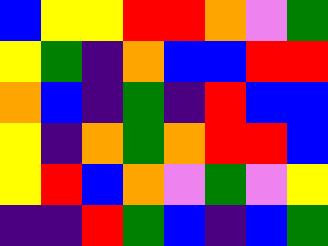[["blue", "yellow", "yellow", "red", "red", "orange", "violet", "green"], ["yellow", "green", "indigo", "orange", "blue", "blue", "red", "red"], ["orange", "blue", "indigo", "green", "indigo", "red", "blue", "blue"], ["yellow", "indigo", "orange", "green", "orange", "red", "red", "blue"], ["yellow", "red", "blue", "orange", "violet", "green", "violet", "yellow"], ["indigo", "indigo", "red", "green", "blue", "indigo", "blue", "green"]]